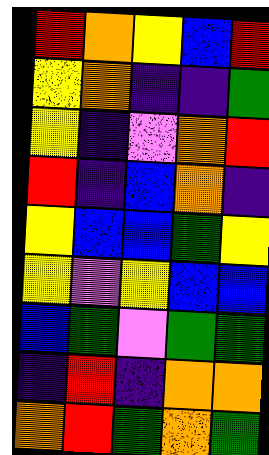[["red", "orange", "yellow", "blue", "red"], ["yellow", "orange", "indigo", "indigo", "green"], ["yellow", "indigo", "violet", "orange", "red"], ["red", "indigo", "blue", "orange", "indigo"], ["yellow", "blue", "blue", "green", "yellow"], ["yellow", "violet", "yellow", "blue", "blue"], ["blue", "green", "violet", "green", "green"], ["indigo", "red", "indigo", "orange", "orange"], ["orange", "red", "green", "orange", "green"]]